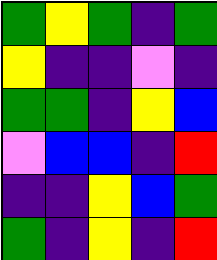[["green", "yellow", "green", "indigo", "green"], ["yellow", "indigo", "indigo", "violet", "indigo"], ["green", "green", "indigo", "yellow", "blue"], ["violet", "blue", "blue", "indigo", "red"], ["indigo", "indigo", "yellow", "blue", "green"], ["green", "indigo", "yellow", "indigo", "red"]]